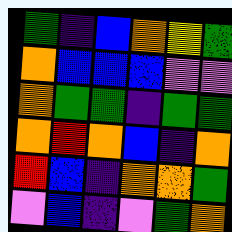[["green", "indigo", "blue", "orange", "yellow", "green"], ["orange", "blue", "blue", "blue", "violet", "violet"], ["orange", "green", "green", "indigo", "green", "green"], ["orange", "red", "orange", "blue", "indigo", "orange"], ["red", "blue", "indigo", "orange", "orange", "green"], ["violet", "blue", "indigo", "violet", "green", "orange"]]